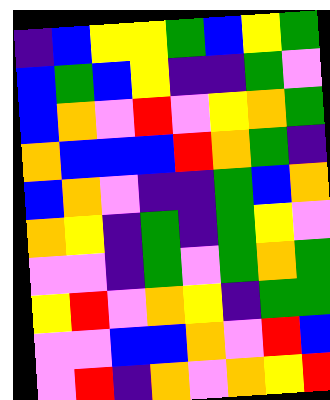[["indigo", "blue", "yellow", "yellow", "green", "blue", "yellow", "green"], ["blue", "green", "blue", "yellow", "indigo", "indigo", "green", "violet"], ["blue", "orange", "violet", "red", "violet", "yellow", "orange", "green"], ["orange", "blue", "blue", "blue", "red", "orange", "green", "indigo"], ["blue", "orange", "violet", "indigo", "indigo", "green", "blue", "orange"], ["orange", "yellow", "indigo", "green", "indigo", "green", "yellow", "violet"], ["violet", "violet", "indigo", "green", "violet", "green", "orange", "green"], ["yellow", "red", "violet", "orange", "yellow", "indigo", "green", "green"], ["violet", "violet", "blue", "blue", "orange", "violet", "red", "blue"], ["violet", "red", "indigo", "orange", "violet", "orange", "yellow", "red"]]